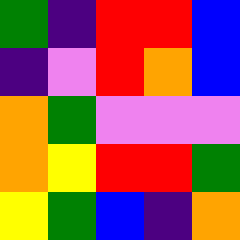[["green", "indigo", "red", "red", "blue"], ["indigo", "violet", "red", "orange", "blue"], ["orange", "green", "violet", "violet", "violet"], ["orange", "yellow", "red", "red", "green"], ["yellow", "green", "blue", "indigo", "orange"]]